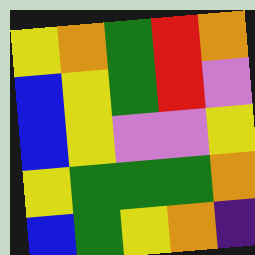[["yellow", "orange", "green", "red", "orange"], ["blue", "yellow", "green", "red", "violet"], ["blue", "yellow", "violet", "violet", "yellow"], ["yellow", "green", "green", "green", "orange"], ["blue", "green", "yellow", "orange", "indigo"]]